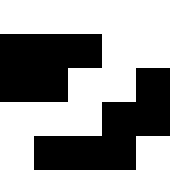[["white", "white", "white", "white", "white"], ["black", "black", "black", "white", "white"], ["black", "black", "white", "white", "black"], ["white", "white", "white", "black", "black"], ["white", "black", "black", "black", "white"]]